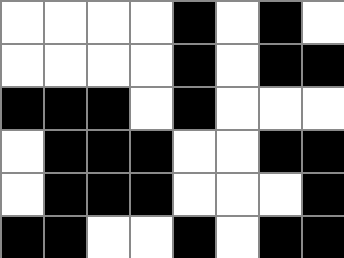[["white", "white", "white", "white", "black", "white", "black", "white"], ["white", "white", "white", "white", "black", "white", "black", "black"], ["black", "black", "black", "white", "black", "white", "white", "white"], ["white", "black", "black", "black", "white", "white", "black", "black"], ["white", "black", "black", "black", "white", "white", "white", "black"], ["black", "black", "white", "white", "black", "white", "black", "black"]]